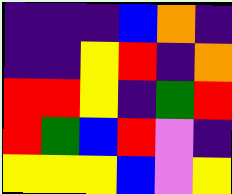[["indigo", "indigo", "indigo", "blue", "orange", "indigo"], ["indigo", "indigo", "yellow", "red", "indigo", "orange"], ["red", "red", "yellow", "indigo", "green", "red"], ["red", "green", "blue", "red", "violet", "indigo"], ["yellow", "yellow", "yellow", "blue", "violet", "yellow"]]